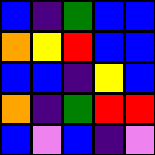[["blue", "indigo", "green", "blue", "blue"], ["orange", "yellow", "red", "blue", "blue"], ["blue", "blue", "indigo", "yellow", "blue"], ["orange", "indigo", "green", "red", "red"], ["blue", "violet", "blue", "indigo", "violet"]]